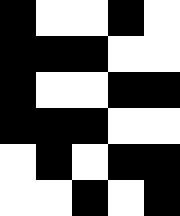[["black", "white", "white", "black", "white"], ["black", "black", "black", "white", "white"], ["black", "white", "white", "black", "black"], ["black", "black", "black", "white", "white"], ["white", "black", "white", "black", "black"], ["white", "white", "black", "white", "black"]]